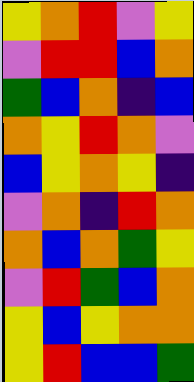[["yellow", "orange", "red", "violet", "yellow"], ["violet", "red", "red", "blue", "orange"], ["green", "blue", "orange", "indigo", "blue"], ["orange", "yellow", "red", "orange", "violet"], ["blue", "yellow", "orange", "yellow", "indigo"], ["violet", "orange", "indigo", "red", "orange"], ["orange", "blue", "orange", "green", "yellow"], ["violet", "red", "green", "blue", "orange"], ["yellow", "blue", "yellow", "orange", "orange"], ["yellow", "red", "blue", "blue", "green"]]